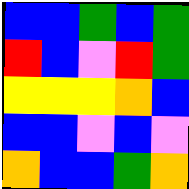[["blue", "blue", "green", "blue", "green"], ["red", "blue", "violet", "red", "green"], ["yellow", "yellow", "yellow", "orange", "blue"], ["blue", "blue", "violet", "blue", "violet"], ["orange", "blue", "blue", "green", "orange"]]